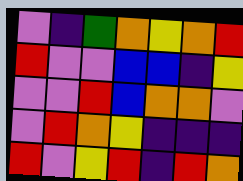[["violet", "indigo", "green", "orange", "yellow", "orange", "red"], ["red", "violet", "violet", "blue", "blue", "indigo", "yellow"], ["violet", "violet", "red", "blue", "orange", "orange", "violet"], ["violet", "red", "orange", "yellow", "indigo", "indigo", "indigo"], ["red", "violet", "yellow", "red", "indigo", "red", "orange"]]